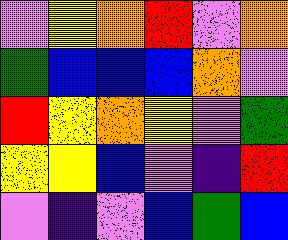[["violet", "yellow", "orange", "red", "violet", "orange"], ["green", "blue", "blue", "blue", "orange", "violet"], ["red", "yellow", "orange", "yellow", "violet", "green"], ["yellow", "yellow", "blue", "violet", "indigo", "red"], ["violet", "indigo", "violet", "blue", "green", "blue"]]